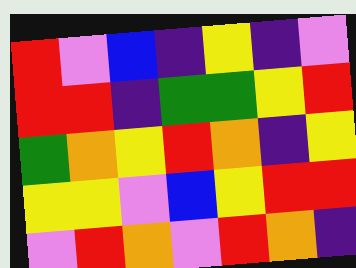[["red", "violet", "blue", "indigo", "yellow", "indigo", "violet"], ["red", "red", "indigo", "green", "green", "yellow", "red"], ["green", "orange", "yellow", "red", "orange", "indigo", "yellow"], ["yellow", "yellow", "violet", "blue", "yellow", "red", "red"], ["violet", "red", "orange", "violet", "red", "orange", "indigo"]]